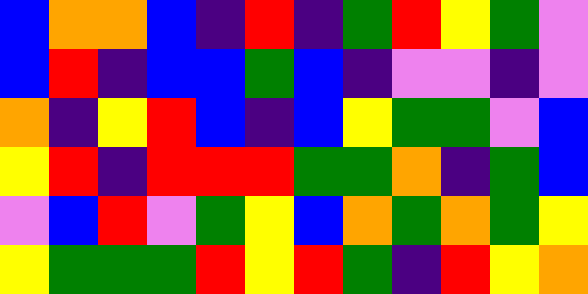[["blue", "orange", "orange", "blue", "indigo", "red", "indigo", "green", "red", "yellow", "green", "violet"], ["blue", "red", "indigo", "blue", "blue", "green", "blue", "indigo", "violet", "violet", "indigo", "violet"], ["orange", "indigo", "yellow", "red", "blue", "indigo", "blue", "yellow", "green", "green", "violet", "blue"], ["yellow", "red", "indigo", "red", "red", "red", "green", "green", "orange", "indigo", "green", "blue"], ["violet", "blue", "red", "violet", "green", "yellow", "blue", "orange", "green", "orange", "green", "yellow"], ["yellow", "green", "green", "green", "red", "yellow", "red", "green", "indigo", "red", "yellow", "orange"]]